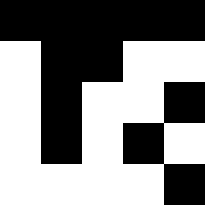[["black", "black", "black", "black", "black"], ["white", "black", "black", "white", "white"], ["white", "black", "white", "white", "black"], ["white", "black", "white", "black", "white"], ["white", "white", "white", "white", "black"]]